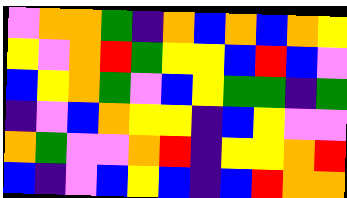[["violet", "orange", "orange", "green", "indigo", "orange", "blue", "orange", "blue", "orange", "yellow"], ["yellow", "violet", "orange", "red", "green", "yellow", "yellow", "blue", "red", "blue", "violet"], ["blue", "yellow", "orange", "green", "violet", "blue", "yellow", "green", "green", "indigo", "green"], ["indigo", "violet", "blue", "orange", "yellow", "yellow", "indigo", "blue", "yellow", "violet", "violet"], ["orange", "green", "violet", "violet", "orange", "red", "indigo", "yellow", "yellow", "orange", "red"], ["blue", "indigo", "violet", "blue", "yellow", "blue", "indigo", "blue", "red", "orange", "orange"]]